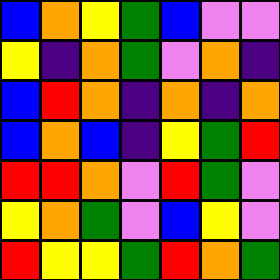[["blue", "orange", "yellow", "green", "blue", "violet", "violet"], ["yellow", "indigo", "orange", "green", "violet", "orange", "indigo"], ["blue", "red", "orange", "indigo", "orange", "indigo", "orange"], ["blue", "orange", "blue", "indigo", "yellow", "green", "red"], ["red", "red", "orange", "violet", "red", "green", "violet"], ["yellow", "orange", "green", "violet", "blue", "yellow", "violet"], ["red", "yellow", "yellow", "green", "red", "orange", "green"]]